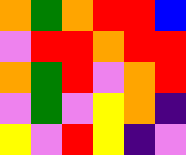[["orange", "green", "orange", "red", "red", "blue"], ["violet", "red", "red", "orange", "red", "red"], ["orange", "green", "red", "violet", "orange", "red"], ["violet", "green", "violet", "yellow", "orange", "indigo"], ["yellow", "violet", "red", "yellow", "indigo", "violet"]]